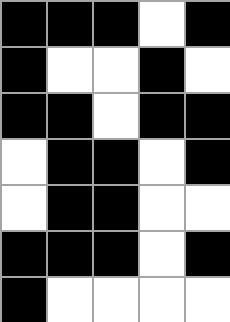[["black", "black", "black", "white", "black"], ["black", "white", "white", "black", "white"], ["black", "black", "white", "black", "black"], ["white", "black", "black", "white", "black"], ["white", "black", "black", "white", "white"], ["black", "black", "black", "white", "black"], ["black", "white", "white", "white", "white"]]